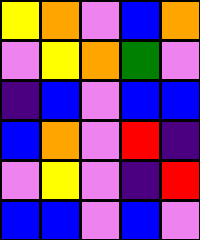[["yellow", "orange", "violet", "blue", "orange"], ["violet", "yellow", "orange", "green", "violet"], ["indigo", "blue", "violet", "blue", "blue"], ["blue", "orange", "violet", "red", "indigo"], ["violet", "yellow", "violet", "indigo", "red"], ["blue", "blue", "violet", "blue", "violet"]]